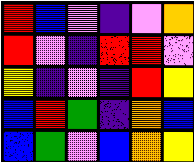[["red", "blue", "violet", "indigo", "violet", "orange"], ["red", "violet", "indigo", "red", "red", "violet"], ["yellow", "indigo", "violet", "indigo", "red", "yellow"], ["blue", "red", "green", "indigo", "orange", "blue"], ["blue", "green", "violet", "blue", "orange", "yellow"]]